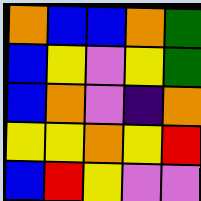[["orange", "blue", "blue", "orange", "green"], ["blue", "yellow", "violet", "yellow", "green"], ["blue", "orange", "violet", "indigo", "orange"], ["yellow", "yellow", "orange", "yellow", "red"], ["blue", "red", "yellow", "violet", "violet"]]